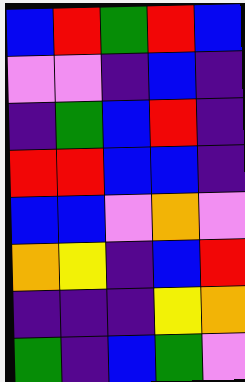[["blue", "red", "green", "red", "blue"], ["violet", "violet", "indigo", "blue", "indigo"], ["indigo", "green", "blue", "red", "indigo"], ["red", "red", "blue", "blue", "indigo"], ["blue", "blue", "violet", "orange", "violet"], ["orange", "yellow", "indigo", "blue", "red"], ["indigo", "indigo", "indigo", "yellow", "orange"], ["green", "indigo", "blue", "green", "violet"]]